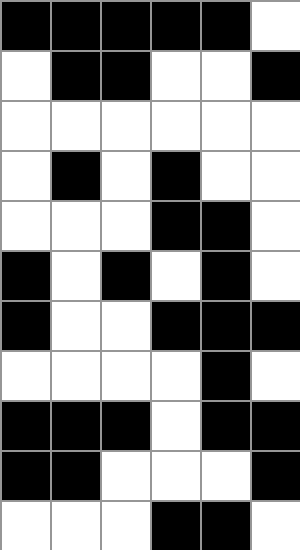[["black", "black", "black", "black", "black", "white"], ["white", "black", "black", "white", "white", "black"], ["white", "white", "white", "white", "white", "white"], ["white", "black", "white", "black", "white", "white"], ["white", "white", "white", "black", "black", "white"], ["black", "white", "black", "white", "black", "white"], ["black", "white", "white", "black", "black", "black"], ["white", "white", "white", "white", "black", "white"], ["black", "black", "black", "white", "black", "black"], ["black", "black", "white", "white", "white", "black"], ["white", "white", "white", "black", "black", "white"]]